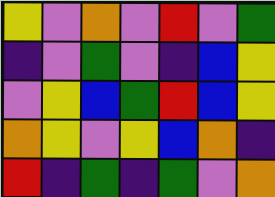[["yellow", "violet", "orange", "violet", "red", "violet", "green"], ["indigo", "violet", "green", "violet", "indigo", "blue", "yellow"], ["violet", "yellow", "blue", "green", "red", "blue", "yellow"], ["orange", "yellow", "violet", "yellow", "blue", "orange", "indigo"], ["red", "indigo", "green", "indigo", "green", "violet", "orange"]]